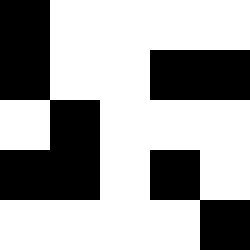[["black", "white", "white", "white", "white"], ["black", "white", "white", "black", "black"], ["white", "black", "white", "white", "white"], ["black", "black", "white", "black", "white"], ["white", "white", "white", "white", "black"]]